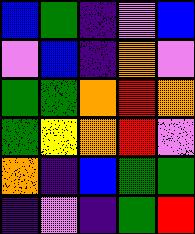[["blue", "green", "indigo", "violet", "blue"], ["violet", "blue", "indigo", "orange", "violet"], ["green", "green", "orange", "red", "orange"], ["green", "yellow", "orange", "red", "violet"], ["orange", "indigo", "blue", "green", "green"], ["indigo", "violet", "indigo", "green", "red"]]